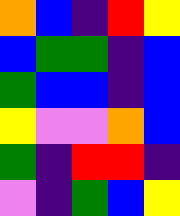[["orange", "blue", "indigo", "red", "yellow"], ["blue", "green", "green", "indigo", "blue"], ["green", "blue", "blue", "indigo", "blue"], ["yellow", "violet", "violet", "orange", "blue"], ["green", "indigo", "red", "red", "indigo"], ["violet", "indigo", "green", "blue", "yellow"]]